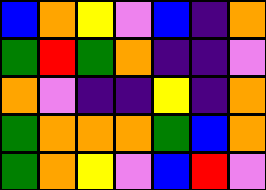[["blue", "orange", "yellow", "violet", "blue", "indigo", "orange"], ["green", "red", "green", "orange", "indigo", "indigo", "violet"], ["orange", "violet", "indigo", "indigo", "yellow", "indigo", "orange"], ["green", "orange", "orange", "orange", "green", "blue", "orange"], ["green", "orange", "yellow", "violet", "blue", "red", "violet"]]